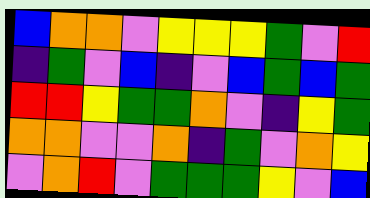[["blue", "orange", "orange", "violet", "yellow", "yellow", "yellow", "green", "violet", "red"], ["indigo", "green", "violet", "blue", "indigo", "violet", "blue", "green", "blue", "green"], ["red", "red", "yellow", "green", "green", "orange", "violet", "indigo", "yellow", "green"], ["orange", "orange", "violet", "violet", "orange", "indigo", "green", "violet", "orange", "yellow"], ["violet", "orange", "red", "violet", "green", "green", "green", "yellow", "violet", "blue"]]